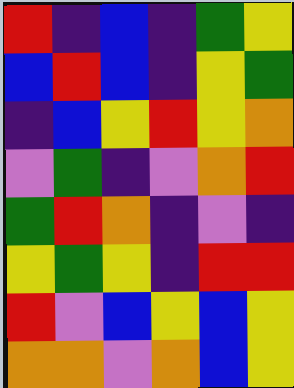[["red", "indigo", "blue", "indigo", "green", "yellow"], ["blue", "red", "blue", "indigo", "yellow", "green"], ["indigo", "blue", "yellow", "red", "yellow", "orange"], ["violet", "green", "indigo", "violet", "orange", "red"], ["green", "red", "orange", "indigo", "violet", "indigo"], ["yellow", "green", "yellow", "indigo", "red", "red"], ["red", "violet", "blue", "yellow", "blue", "yellow"], ["orange", "orange", "violet", "orange", "blue", "yellow"]]